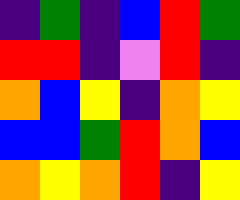[["indigo", "green", "indigo", "blue", "red", "green"], ["red", "red", "indigo", "violet", "red", "indigo"], ["orange", "blue", "yellow", "indigo", "orange", "yellow"], ["blue", "blue", "green", "red", "orange", "blue"], ["orange", "yellow", "orange", "red", "indigo", "yellow"]]